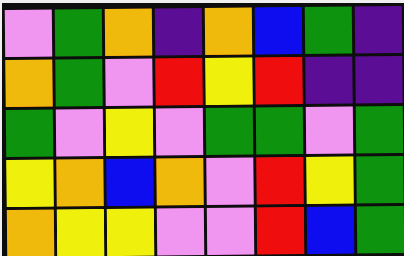[["violet", "green", "orange", "indigo", "orange", "blue", "green", "indigo"], ["orange", "green", "violet", "red", "yellow", "red", "indigo", "indigo"], ["green", "violet", "yellow", "violet", "green", "green", "violet", "green"], ["yellow", "orange", "blue", "orange", "violet", "red", "yellow", "green"], ["orange", "yellow", "yellow", "violet", "violet", "red", "blue", "green"]]